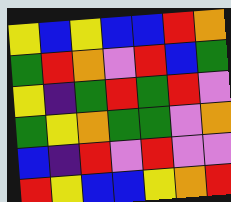[["yellow", "blue", "yellow", "blue", "blue", "red", "orange"], ["green", "red", "orange", "violet", "red", "blue", "green"], ["yellow", "indigo", "green", "red", "green", "red", "violet"], ["green", "yellow", "orange", "green", "green", "violet", "orange"], ["blue", "indigo", "red", "violet", "red", "violet", "violet"], ["red", "yellow", "blue", "blue", "yellow", "orange", "red"]]